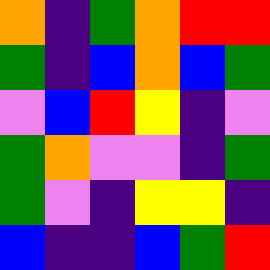[["orange", "indigo", "green", "orange", "red", "red"], ["green", "indigo", "blue", "orange", "blue", "green"], ["violet", "blue", "red", "yellow", "indigo", "violet"], ["green", "orange", "violet", "violet", "indigo", "green"], ["green", "violet", "indigo", "yellow", "yellow", "indigo"], ["blue", "indigo", "indigo", "blue", "green", "red"]]